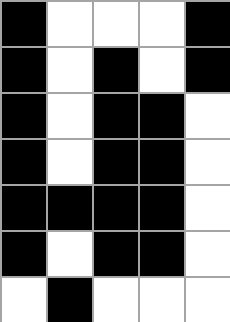[["black", "white", "white", "white", "black"], ["black", "white", "black", "white", "black"], ["black", "white", "black", "black", "white"], ["black", "white", "black", "black", "white"], ["black", "black", "black", "black", "white"], ["black", "white", "black", "black", "white"], ["white", "black", "white", "white", "white"]]